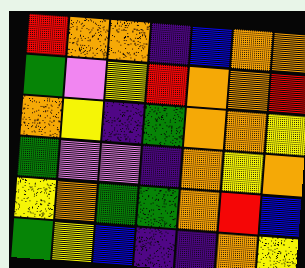[["red", "orange", "orange", "indigo", "blue", "orange", "orange"], ["green", "violet", "yellow", "red", "orange", "orange", "red"], ["orange", "yellow", "indigo", "green", "orange", "orange", "yellow"], ["green", "violet", "violet", "indigo", "orange", "yellow", "orange"], ["yellow", "orange", "green", "green", "orange", "red", "blue"], ["green", "yellow", "blue", "indigo", "indigo", "orange", "yellow"]]